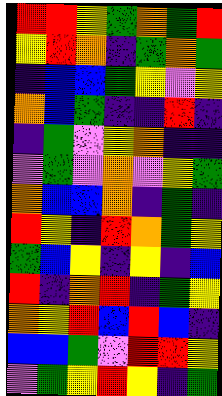[["red", "red", "yellow", "green", "orange", "green", "red"], ["yellow", "red", "orange", "indigo", "green", "orange", "green"], ["indigo", "blue", "blue", "green", "yellow", "violet", "yellow"], ["orange", "blue", "green", "indigo", "indigo", "red", "indigo"], ["indigo", "green", "violet", "yellow", "orange", "indigo", "indigo"], ["violet", "green", "violet", "orange", "violet", "yellow", "green"], ["orange", "blue", "blue", "orange", "indigo", "green", "indigo"], ["red", "yellow", "indigo", "red", "orange", "green", "yellow"], ["green", "blue", "yellow", "indigo", "yellow", "indigo", "blue"], ["red", "indigo", "orange", "red", "indigo", "green", "yellow"], ["orange", "yellow", "red", "blue", "red", "blue", "indigo"], ["blue", "blue", "green", "violet", "red", "red", "yellow"], ["violet", "green", "yellow", "red", "yellow", "indigo", "green"]]